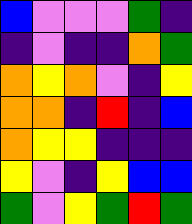[["blue", "violet", "violet", "violet", "green", "indigo"], ["indigo", "violet", "indigo", "indigo", "orange", "green"], ["orange", "yellow", "orange", "violet", "indigo", "yellow"], ["orange", "orange", "indigo", "red", "indigo", "blue"], ["orange", "yellow", "yellow", "indigo", "indigo", "indigo"], ["yellow", "violet", "indigo", "yellow", "blue", "blue"], ["green", "violet", "yellow", "green", "red", "green"]]